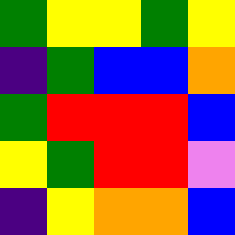[["green", "yellow", "yellow", "green", "yellow"], ["indigo", "green", "blue", "blue", "orange"], ["green", "red", "red", "red", "blue"], ["yellow", "green", "red", "red", "violet"], ["indigo", "yellow", "orange", "orange", "blue"]]